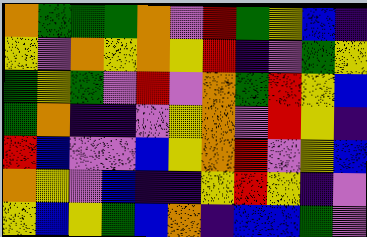[["orange", "green", "green", "green", "orange", "violet", "red", "green", "yellow", "blue", "indigo"], ["yellow", "violet", "orange", "yellow", "orange", "yellow", "red", "indigo", "violet", "green", "yellow"], ["green", "yellow", "green", "violet", "red", "violet", "orange", "green", "red", "yellow", "blue"], ["green", "orange", "indigo", "indigo", "violet", "yellow", "orange", "violet", "red", "yellow", "indigo"], ["red", "blue", "violet", "violet", "blue", "yellow", "orange", "red", "violet", "yellow", "blue"], ["orange", "yellow", "violet", "blue", "indigo", "indigo", "yellow", "red", "yellow", "indigo", "violet"], ["yellow", "blue", "yellow", "green", "blue", "orange", "indigo", "blue", "blue", "green", "violet"]]